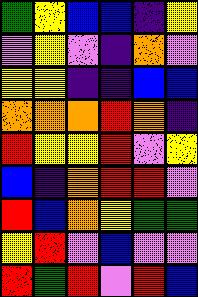[["green", "yellow", "blue", "blue", "indigo", "yellow"], ["violet", "yellow", "violet", "indigo", "orange", "violet"], ["yellow", "yellow", "indigo", "indigo", "blue", "blue"], ["orange", "orange", "orange", "red", "orange", "indigo"], ["red", "yellow", "yellow", "red", "violet", "yellow"], ["blue", "indigo", "orange", "red", "red", "violet"], ["red", "blue", "orange", "yellow", "green", "green"], ["yellow", "red", "violet", "blue", "violet", "violet"], ["red", "green", "red", "violet", "red", "blue"]]